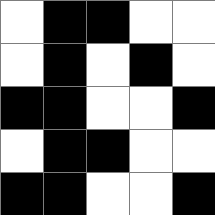[["white", "black", "black", "white", "white"], ["white", "black", "white", "black", "white"], ["black", "black", "white", "white", "black"], ["white", "black", "black", "white", "white"], ["black", "black", "white", "white", "black"]]